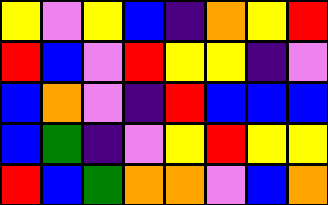[["yellow", "violet", "yellow", "blue", "indigo", "orange", "yellow", "red"], ["red", "blue", "violet", "red", "yellow", "yellow", "indigo", "violet"], ["blue", "orange", "violet", "indigo", "red", "blue", "blue", "blue"], ["blue", "green", "indigo", "violet", "yellow", "red", "yellow", "yellow"], ["red", "blue", "green", "orange", "orange", "violet", "blue", "orange"]]